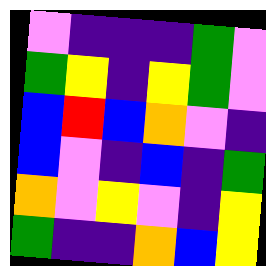[["violet", "indigo", "indigo", "indigo", "green", "violet"], ["green", "yellow", "indigo", "yellow", "green", "violet"], ["blue", "red", "blue", "orange", "violet", "indigo"], ["blue", "violet", "indigo", "blue", "indigo", "green"], ["orange", "violet", "yellow", "violet", "indigo", "yellow"], ["green", "indigo", "indigo", "orange", "blue", "yellow"]]